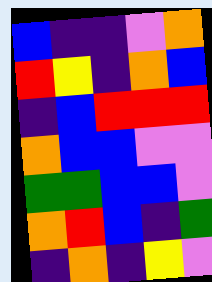[["blue", "indigo", "indigo", "violet", "orange"], ["red", "yellow", "indigo", "orange", "blue"], ["indigo", "blue", "red", "red", "red"], ["orange", "blue", "blue", "violet", "violet"], ["green", "green", "blue", "blue", "violet"], ["orange", "red", "blue", "indigo", "green"], ["indigo", "orange", "indigo", "yellow", "violet"]]